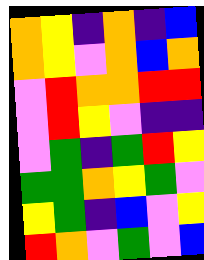[["orange", "yellow", "indigo", "orange", "indigo", "blue"], ["orange", "yellow", "violet", "orange", "blue", "orange"], ["violet", "red", "orange", "orange", "red", "red"], ["violet", "red", "yellow", "violet", "indigo", "indigo"], ["violet", "green", "indigo", "green", "red", "yellow"], ["green", "green", "orange", "yellow", "green", "violet"], ["yellow", "green", "indigo", "blue", "violet", "yellow"], ["red", "orange", "violet", "green", "violet", "blue"]]